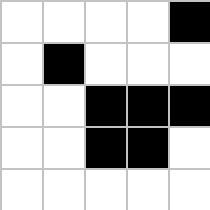[["white", "white", "white", "white", "black"], ["white", "black", "white", "white", "white"], ["white", "white", "black", "black", "black"], ["white", "white", "black", "black", "white"], ["white", "white", "white", "white", "white"]]